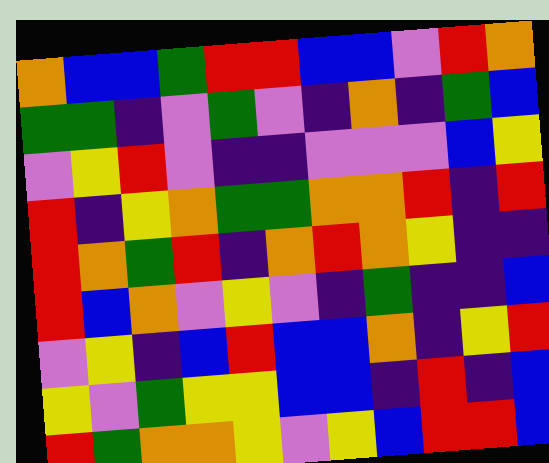[["orange", "blue", "blue", "green", "red", "red", "blue", "blue", "violet", "red", "orange"], ["green", "green", "indigo", "violet", "green", "violet", "indigo", "orange", "indigo", "green", "blue"], ["violet", "yellow", "red", "violet", "indigo", "indigo", "violet", "violet", "violet", "blue", "yellow"], ["red", "indigo", "yellow", "orange", "green", "green", "orange", "orange", "red", "indigo", "red"], ["red", "orange", "green", "red", "indigo", "orange", "red", "orange", "yellow", "indigo", "indigo"], ["red", "blue", "orange", "violet", "yellow", "violet", "indigo", "green", "indigo", "indigo", "blue"], ["violet", "yellow", "indigo", "blue", "red", "blue", "blue", "orange", "indigo", "yellow", "red"], ["yellow", "violet", "green", "yellow", "yellow", "blue", "blue", "indigo", "red", "indigo", "blue"], ["red", "green", "orange", "orange", "yellow", "violet", "yellow", "blue", "red", "red", "blue"]]